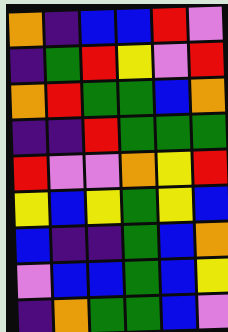[["orange", "indigo", "blue", "blue", "red", "violet"], ["indigo", "green", "red", "yellow", "violet", "red"], ["orange", "red", "green", "green", "blue", "orange"], ["indigo", "indigo", "red", "green", "green", "green"], ["red", "violet", "violet", "orange", "yellow", "red"], ["yellow", "blue", "yellow", "green", "yellow", "blue"], ["blue", "indigo", "indigo", "green", "blue", "orange"], ["violet", "blue", "blue", "green", "blue", "yellow"], ["indigo", "orange", "green", "green", "blue", "violet"]]